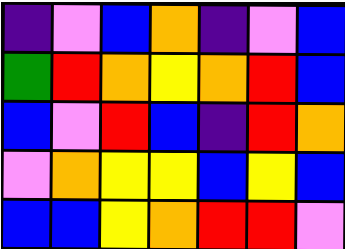[["indigo", "violet", "blue", "orange", "indigo", "violet", "blue"], ["green", "red", "orange", "yellow", "orange", "red", "blue"], ["blue", "violet", "red", "blue", "indigo", "red", "orange"], ["violet", "orange", "yellow", "yellow", "blue", "yellow", "blue"], ["blue", "blue", "yellow", "orange", "red", "red", "violet"]]